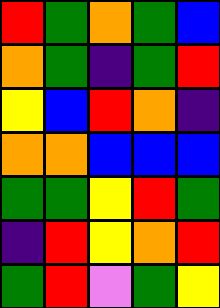[["red", "green", "orange", "green", "blue"], ["orange", "green", "indigo", "green", "red"], ["yellow", "blue", "red", "orange", "indigo"], ["orange", "orange", "blue", "blue", "blue"], ["green", "green", "yellow", "red", "green"], ["indigo", "red", "yellow", "orange", "red"], ["green", "red", "violet", "green", "yellow"]]